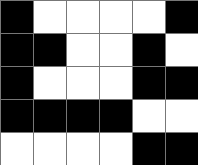[["black", "white", "white", "white", "white", "black"], ["black", "black", "white", "white", "black", "white"], ["black", "white", "white", "white", "black", "black"], ["black", "black", "black", "black", "white", "white"], ["white", "white", "white", "white", "black", "black"]]